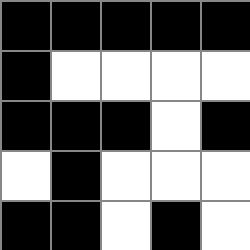[["black", "black", "black", "black", "black"], ["black", "white", "white", "white", "white"], ["black", "black", "black", "white", "black"], ["white", "black", "white", "white", "white"], ["black", "black", "white", "black", "white"]]